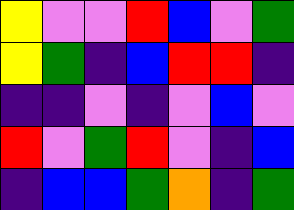[["yellow", "violet", "violet", "red", "blue", "violet", "green"], ["yellow", "green", "indigo", "blue", "red", "red", "indigo"], ["indigo", "indigo", "violet", "indigo", "violet", "blue", "violet"], ["red", "violet", "green", "red", "violet", "indigo", "blue"], ["indigo", "blue", "blue", "green", "orange", "indigo", "green"]]